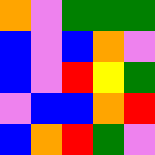[["orange", "violet", "green", "green", "green"], ["blue", "violet", "blue", "orange", "violet"], ["blue", "violet", "red", "yellow", "green"], ["violet", "blue", "blue", "orange", "red"], ["blue", "orange", "red", "green", "violet"]]